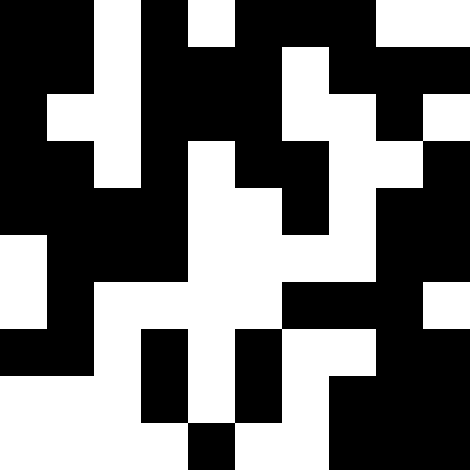[["black", "black", "white", "black", "white", "black", "black", "black", "white", "white"], ["black", "black", "white", "black", "black", "black", "white", "black", "black", "black"], ["black", "white", "white", "black", "black", "black", "white", "white", "black", "white"], ["black", "black", "white", "black", "white", "black", "black", "white", "white", "black"], ["black", "black", "black", "black", "white", "white", "black", "white", "black", "black"], ["white", "black", "black", "black", "white", "white", "white", "white", "black", "black"], ["white", "black", "white", "white", "white", "white", "black", "black", "black", "white"], ["black", "black", "white", "black", "white", "black", "white", "white", "black", "black"], ["white", "white", "white", "black", "white", "black", "white", "black", "black", "black"], ["white", "white", "white", "white", "black", "white", "white", "black", "black", "black"]]